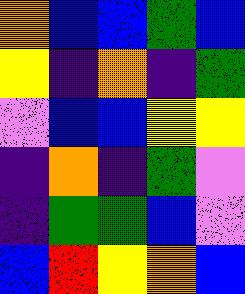[["orange", "blue", "blue", "green", "blue"], ["yellow", "indigo", "orange", "indigo", "green"], ["violet", "blue", "blue", "yellow", "yellow"], ["indigo", "orange", "indigo", "green", "violet"], ["indigo", "green", "green", "blue", "violet"], ["blue", "red", "yellow", "orange", "blue"]]